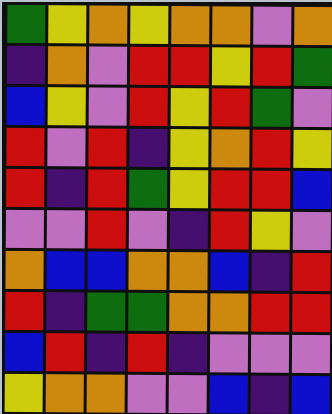[["green", "yellow", "orange", "yellow", "orange", "orange", "violet", "orange"], ["indigo", "orange", "violet", "red", "red", "yellow", "red", "green"], ["blue", "yellow", "violet", "red", "yellow", "red", "green", "violet"], ["red", "violet", "red", "indigo", "yellow", "orange", "red", "yellow"], ["red", "indigo", "red", "green", "yellow", "red", "red", "blue"], ["violet", "violet", "red", "violet", "indigo", "red", "yellow", "violet"], ["orange", "blue", "blue", "orange", "orange", "blue", "indigo", "red"], ["red", "indigo", "green", "green", "orange", "orange", "red", "red"], ["blue", "red", "indigo", "red", "indigo", "violet", "violet", "violet"], ["yellow", "orange", "orange", "violet", "violet", "blue", "indigo", "blue"]]